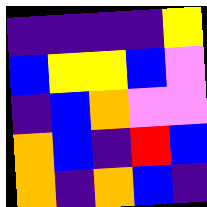[["indigo", "indigo", "indigo", "indigo", "yellow"], ["blue", "yellow", "yellow", "blue", "violet"], ["indigo", "blue", "orange", "violet", "violet"], ["orange", "blue", "indigo", "red", "blue"], ["orange", "indigo", "orange", "blue", "indigo"]]